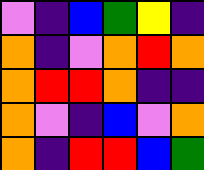[["violet", "indigo", "blue", "green", "yellow", "indigo"], ["orange", "indigo", "violet", "orange", "red", "orange"], ["orange", "red", "red", "orange", "indigo", "indigo"], ["orange", "violet", "indigo", "blue", "violet", "orange"], ["orange", "indigo", "red", "red", "blue", "green"]]